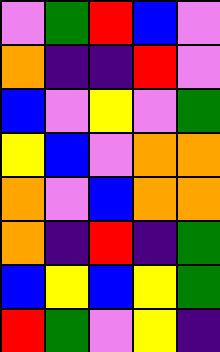[["violet", "green", "red", "blue", "violet"], ["orange", "indigo", "indigo", "red", "violet"], ["blue", "violet", "yellow", "violet", "green"], ["yellow", "blue", "violet", "orange", "orange"], ["orange", "violet", "blue", "orange", "orange"], ["orange", "indigo", "red", "indigo", "green"], ["blue", "yellow", "blue", "yellow", "green"], ["red", "green", "violet", "yellow", "indigo"]]